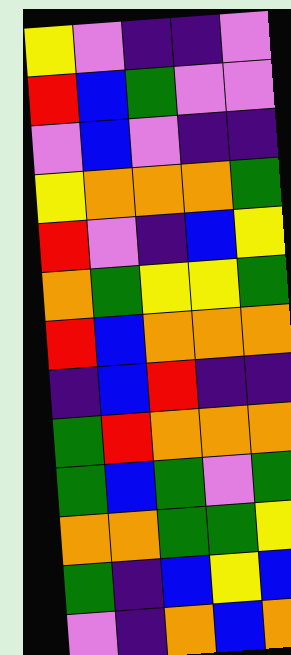[["yellow", "violet", "indigo", "indigo", "violet"], ["red", "blue", "green", "violet", "violet"], ["violet", "blue", "violet", "indigo", "indigo"], ["yellow", "orange", "orange", "orange", "green"], ["red", "violet", "indigo", "blue", "yellow"], ["orange", "green", "yellow", "yellow", "green"], ["red", "blue", "orange", "orange", "orange"], ["indigo", "blue", "red", "indigo", "indigo"], ["green", "red", "orange", "orange", "orange"], ["green", "blue", "green", "violet", "green"], ["orange", "orange", "green", "green", "yellow"], ["green", "indigo", "blue", "yellow", "blue"], ["violet", "indigo", "orange", "blue", "orange"]]